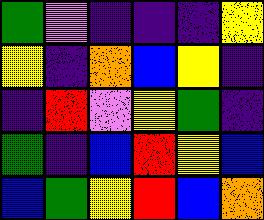[["green", "violet", "indigo", "indigo", "indigo", "yellow"], ["yellow", "indigo", "orange", "blue", "yellow", "indigo"], ["indigo", "red", "violet", "yellow", "green", "indigo"], ["green", "indigo", "blue", "red", "yellow", "blue"], ["blue", "green", "yellow", "red", "blue", "orange"]]